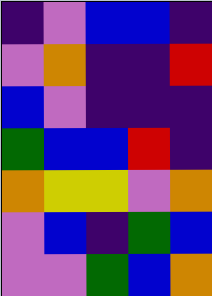[["indigo", "violet", "blue", "blue", "indigo"], ["violet", "orange", "indigo", "indigo", "red"], ["blue", "violet", "indigo", "indigo", "indigo"], ["green", "blue", "blue", "red", "indigo"], ["orange", "yellow", "yellow", "violet", "orange"], ["violet", "blue", "indigo", "green", "blue"], ["violet", "violet", "green", "blue", "orange"]]